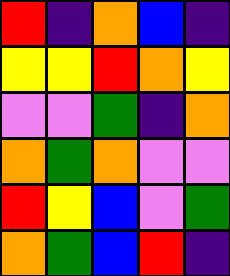[["red", "indigo", "orange", "blue", "indigo"], ["yellow", "yellow", "red", "orange", "yellow"], ["violet", "violet", "green", "indigo", "orange"], ["orange", "green", "orange", "violet", "violet"], ["red", "yellow", "blue", "violet", "green"], ["orange", "green", "blue", "red", "indigo"]]